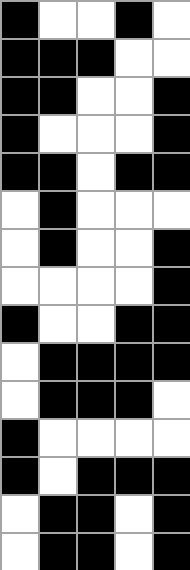[["black", "white", "white", "black", "white"], ["black", "black", "black", "white", "white"], ["black", "black", "white", "white", "black"], ["black", "white", "white", "white", "black"], ["black", "black", "white", "black", "black"], ["white", "black", "white", "white", "white"], ["white", "black", "white", "white", "black"], ["white", "white", "white", "white", "black"], ["black", "white", "white", "black", "black"], ["white", "black", "black", "black", "black"], ["white", "black", "black", "black", "white"], ["black", "white", "white", "white", "white"], ["black", "white", "black", "black", "black"], ["white", "black", "black", "white", "black"], ["white", "black", "black", "white", "black"]]